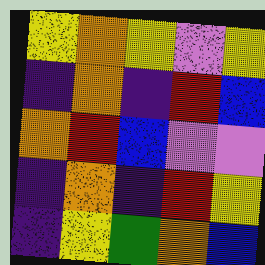[["yellow", "orange", "yellow", "violet", "yellow"], ["indigo", "orange", "indigo", "red", "blue"], ["orange", "red", "blue", "violet", "violet"], ["indigo", "orange", "indigo", "red", "yellow"], ["indigo", "yellow", "green", "orange", "blue"]]